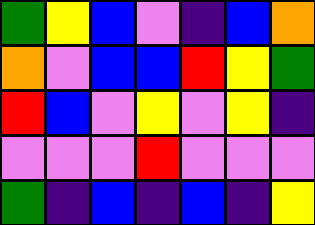[["green", "yellow", "blue", "violet", "indigo", "blue", "orange"], ["orange", "violet", "blue", "blue", "red", "yellow", "green"], ["red", "blue", "violet", "yellow", "violet", "yellow", "indigo"], ["violet", "violet", "violet", "red", "violet", "violet", "violet"], ["green", "indigo", "blue", "indigo", "blue", "indigo", "yellow"]]